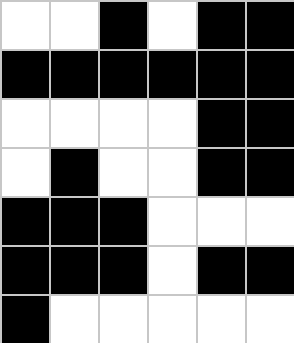[["white", "white", "black", "white", "black", "black"], ["black", "black", "black", "black", "black", "black"], ["white", "white", "white", "white", "black", "black"], ["white", "black", "white", "white", "black", "black"], ["black", "black", "black", "white", "white", "white"], ["black", "black", "black", "white", "black", "black"], ["black", "white", "white", "white", "white", "white"]]